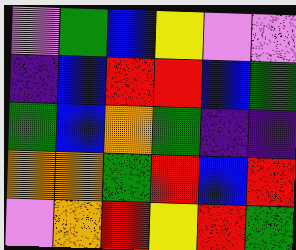[["violet", "green", "blue", "yellow", "violet", "violet"], ["indigo", "blue", "red", "red", "blue", "green"], ["green", "blue", "orange", "green", "indigo", "indigo"], ["orange", "orange", "green", "red", "blue", "red"], ["violet", "orange", "red", "yellow", "red", "green"]]